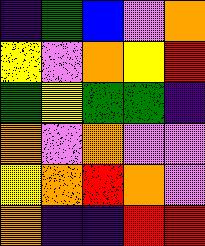[["indigo", "green", "blue", "violet", "orange"], ["yellow", "violet", "orange", "yellow", "red"], ["green", "yellow", "green", "green", "indigo"], ["orange", "violet", "orange", "violet", "violet"], ["yellow", "orange", "red", "orange", "violet"], ["orange", "indigo", "indigo", "red", "red"]]